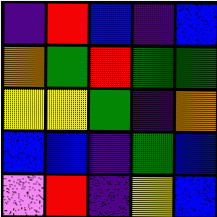[["indigo", "red", "blue", "indigo", "blue"], ["orange", "green", "red", "green", "green"], ["yellow", "yellow", "green", "indigo", "orange"], ["blue", "blue", "indigo", "green", "blue"], ["violet", "red", "indigo", "yellow", "blue"]]